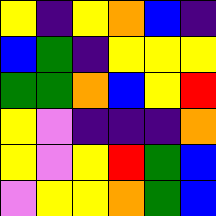[["yellow", "indigo", "yellow", "orange", "blue", "indigo"], ["blue", "green", "indigo", "yellow", "yellow", "yellow"], ["green", "green", "orange", "blue", "yellow", "red"], ["yellow", "violet", "indigo", "indigo", "indigo", "orange"], ["yellow", "violet", "yellow", "red", "green", "blue"], ["violet", "yellow", "yellow", "orange", "green", "blue"]]